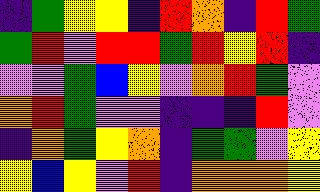[["indigo", "green", "yellow", "yellow", "indigo", "red", "orange", "indigo", "red", "green"], ["green", "red", "violet", "red", "red", "green", "red", "yellow", "red", "indigo"], ["violet", "violet", "green", "blue", "yellow", "violet", "orange", "red", "green", "violet"], ["orange", "red", "green", "violet", "violet", "indigo", "indigo", "indigo", "red", "violet"], ["indigo", "orange", "green", "yellow", "orange", "indigo", "green", "green", "violet", "yellow"], ["yellow", "blue", "yellow", "violet", "red", "indigo", "orange", "orange", "orange", "yellow"]]